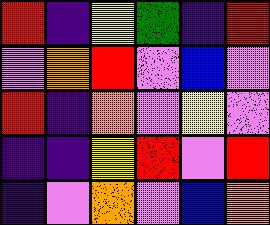[["red", "indigo", "yellow", "green", "indigo", "red"], ["violet", "orange", "red", "violet", "blue", "violet"], ["red", "indigo", "orange", "violet", "yellow", "violet"], ["indigo", "indigo", "yellow", "red", "violet", "red"], ["indigo", "violet", "orange", "violet", "blue", "orange"]]